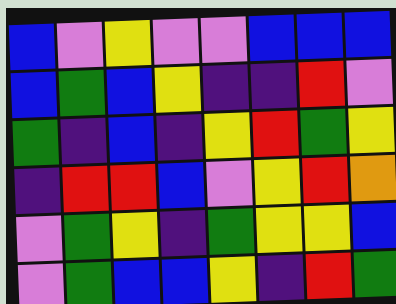[["blue", "violet", "yellow", "violet", "violet", "blue", "blue", "blue"], ["blue", "green", "blue", "yellow", "indigo", "indigo", "red", "violet"], ["green", "indigo", "blue", "indigo", "yellow", "red", "green", "yellow"], ["indigo", "red", "red", "blue", "violet", "yellow", "red", "orange"], ["violet", "green", "yellow", "indigo", "green", "yellow", "yellow", "blue"], ["violet", "green", "blue", "blue", "yellow", "indigo", "red", "green"]]